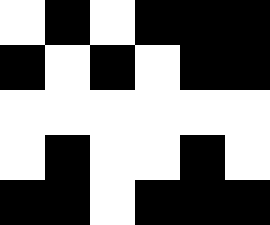[["white", "black", "white", "black", "black", "black"], ["black", "white", "black", "white", "black", "black"], ["white", "white", "white", "white", "white", "white"], ["white", "black", "white", "white", "black", "white"], ["black", "black", "white", "black", "black", "black"]]